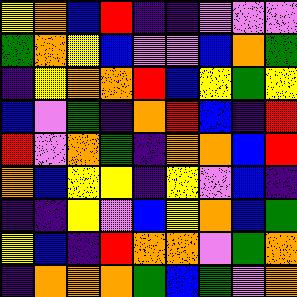[["yellow", "orange", "blue", "red", "indigo", "indigo", "violet", "violet", "violet"], ["green", "orange", "yellow", "blue", "violet", "violet", "blue", "orange", "green"], ["indigo", "yellow", "orange", "orange", "red", "blue", "yellow", "green", "yellow"], ["blue", "violet", "green", "indigo", "orange", "red", "blue", "indigo", "red"], ["red", "violet", "orange", "green", "indigo", "orange", "orange", "blue", "red"], ["orange", "blue", "yellow", "yellow", "indigo", "yellow", "violet", "blue", "indigo"], ["indigo", "indigo", "yellow", "violet", "blue", "yellow", "orange", "blue", "green"], ["yellow", "blue", "indigo", "red", "orange", "orange", "violet", "green", "orange"], ["indigo", "orange", "orange", "orange", "green", "blue", "green", "violet", "orange"]]